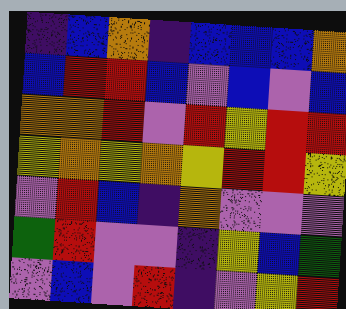[["indigo", "blue", "orange", "indigo", "blue", "blue", "blue", "orange"], ["blue", "red", "red", "blue", "violet", "blue", "violet", "blue"], ["orange", "orange", "red", "violet", "red", "yellow", "red", "red"], ["yellow", "orange", "yellow", "orange", "yellow", "red", "red", "yellow"], ["violet", "red", "blue", "indigo", "orange", "violet", "violet", "violet"], ["green", "red", "violet", "violet", "indigo", "yellow", "blue", "green"], ["violet", "blue", "violet", "red", "indigo", "violet", "yellow", "red"]]